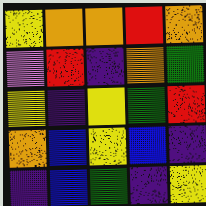[["yellow", "orange", "orange", "red", "orange"], ["violet", "red", "indigo", "orange", "green"], ["yellow", "indigo", "yellow", "green", "red"], ["orange", "blue", "yellow", "blue", "indigo"], ["indigo", "blue", "green", "indigo", "yellow"]]